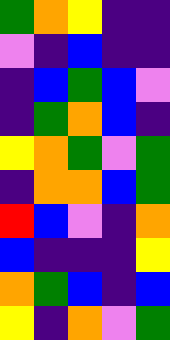[["green", "orange", "yellow", "indigo", "indigo"], ["violet", "indigo", "blue", "indigo", "indigo"], ["indigo", "blue", "green", "blue", "violet"], ["indigo", "green", "orange", "blue", "indigo"], ["yellow", "orange", "green", "violet", "green"], ["indigo", "orange", "orange", "blue", "green"], ["red", "blue", "violet", "indigo", "orange"], ["blue", "indigo", "indigo", "indigo", "yellow"], ["orange", "green", "blue", "indigo", "blue"], ["yellow", "indigo", "orange", "violet", "green"]]